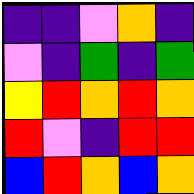[["indigo", "indigo", "violet", "orange", "indigo"], ["violet", "indigo", "green", "indigo", "green"], ["yellow", "red", "orange", "red", "orange"], ["red", "violet", "indigo", "red", "red"], ["blue", "red", "orange", "blue", "orange"]]